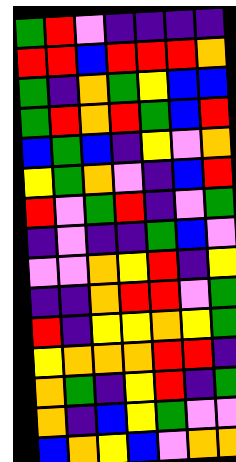[["green", "red", "violet", "indigo", "indigo", "indigo", "indigo"], ["red", "red", "blue", "red", "red", "red", "orange"], ["green", "indigo", "orange", "green", "yellow", "blue", "blue"], ["green", "red", "orange", "red", "green", "blue", "red"], ["blue", "green", "blue", "indigo", "yellow", "violet", "orange"], ["yellow", "green", "orange", "violet", "indigo", "blue", "red"], ["red", "violet", "green", "red", "indigo", "violet", "green"], ["indigo", "violet", "indigo", "indigo", "green", "blue", "violet"], ["violet", "violet", "orange", "yellow", "red", "indigo", "yellow"], ["indigo", "indigo", "orange", "red", "red", "violet", "green"], ["red", "indigo", "yellow", "yellow", "orange", "yellow", "green"], ["yellow", "orange", "orange", "orange", "red", "red", "indigo"], ["orange", "green", "indigo", "yellow", "red", "indigo", "green"], ["orange", "indigo", "blue", "yellow", "green", "violet", "violet"], ["blue", "orange", "yellow", "blue", "violet", "orange", "orange"]]